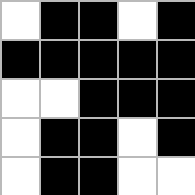[["white", "black", "black", "white", "black"], ["black", "black", "black", "black", "black"], ["white", "white", "black", "black", "black"], ["white", "black", "black", "white", "black"], ["white", "black", "black", "white", "white"]]